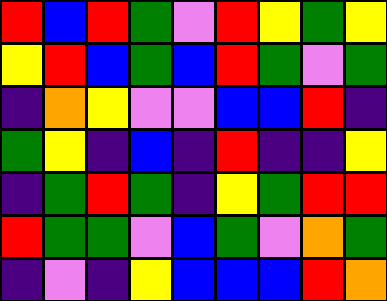[["red", "blue", "red", "green", "violet", "red", "yellow", "green", "yellow"], ["yellow", "red", "blue", "green", "blue", "red", "green", "violet", "green"], ["indigo", "orange", "yellow", "violet", "violet", "blue", "blue", "red", "indigo"], ["green", "yellow", "indigo", "blue", "indigo", "red", "indigo", "indigo", "yellow"], ["indigo", "green", "red", "green", "indigo", "yellow", "green", "red", "red"], ["red", "green", "green", "violet", "blue", "green", "violet", "orange", "green"], ["indigo", "violet", "indigo", "yellow", "blue", "blue", "blue", "red", "orange"]]